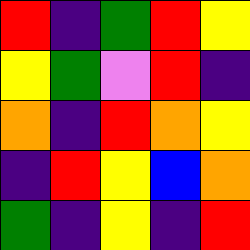[["red", "indigo", "green", "red", "yellow"], ["yellow", "green", "violet", "red", "indigo"], ["orange", "indigo", "red", "orange", "yellow"], ["indigo", "red", "yellow", "blue", "orange"], ["green", "indigo", "yellow", "indigo", "red"]]